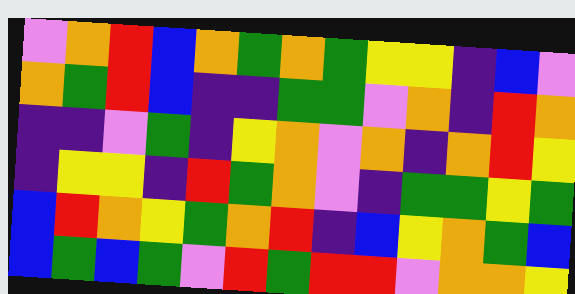[["violet", "orange", "red", "blue", "orange", "green", "orange", "green", "yellow", "yellow", "indigo", "blue", "violet"], ["orange", "green", "red", "blue", "indigo", "indigo", "green", "green", "violet", "orange", "indigo", "red", "orange"], ["indigo", "indigo", "violet", "green", "indigo", "yellow", "orange", "violet", "orange", "indigo", "orange", "red", "yellow"], ["indigo", "yellow", "yellow", "indigo", "red", "green", "orange", "violet", "indigo", "green", "green", "yellow", "green"], ["blue", "red", "orange", "yellow", "green", "orange", "red", "indigo", "blue", "yellow", "orange", "green", "blue"], ["blue", "green", "blue", "green", "violet", "red", "green", "red", "red", "violet", "orange", "orange", "yellow"]]